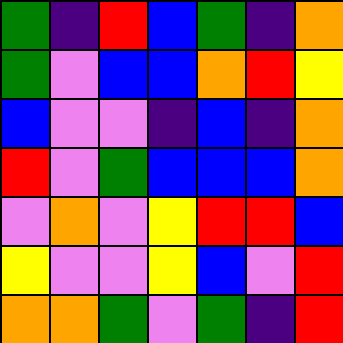[["green", "indigo", "red", "blue", "green", "indigo", "orange"], ["green", "violet", "blue", "blue", "orange", "red", "yellow"], ["blue", "violet", "violet", "indigo", "blue", "indigo", "orange"], ["red", "violet", "green", "blue", "blue", "blue", "orange"], ["violet", "orange", "violet", "yellow", "red", "red", "blue"], ["yellow", "violet", "violet", "yellow", "blue", "violet", "red"], ["orange", "orange", "green", "violet", "green", "indigo", "red"]]